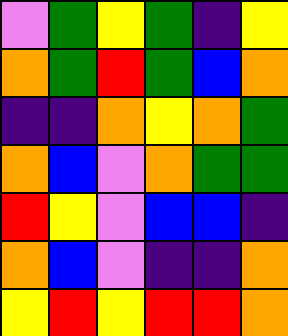[["violet", "green", "yellow", "green", "indigo", "yellow"], ["orange", "green", "red", "green", "blue", "orange"], ["indigo", "indigo", "orange", "yellow", "orange", "green"], ["orange", "blue", "violet", "orange", "green", "green"], ["red", "yellow", "violet", "blue", "blue", "indigo"], ["orange", "blue", "violet", "indigo", "indigo", "orange"], ["yellow", "red", "yellow", "red", "red", "orange"]]